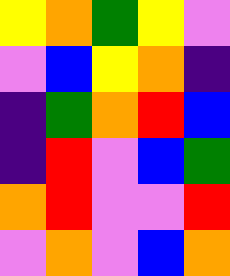[["yellow", "orange", "green", "yellow", "violet"], ["violet", "blue", "yellow", "orange", "indigo"], ["indigo", "green", "orange", "red", "blue"], ["indigo", "red", "violet", "blue", "green"], ["orange", "red", "violet", "violet", "red"], ["violet", "orange", "violet", "blue", "orange"]]